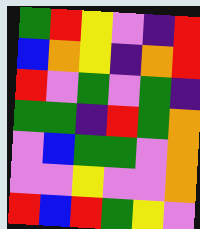[["green", "red", "yellow", "violet", "indigo", "red"], ["blue", "orange", "yellow", "indigo", "orange", "red"], ["red", "violet", "green", "violet", "green", "indigo"], ["green", "green", "indigo", "red", "green", "orange"], ["violet", "blue", "green", "green", "violet", "orange"], ["violet", "violet", "yellow", "violet", "violet", "orange"], ["red", "blue", "red", "green", "yellow", "violet"]]